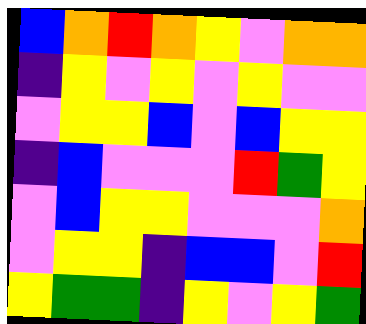[["blue", "orange", "red", "orange", "yellow", "violet", "orange", "orange"], ["indigo", "yellow", "violet", "yellow", "violet", "yellow", "violet", "violet"], ["violet", "yellow", "yellow", "blue", "violet", "blue", "yellow", "yellow"], ["indigo", "blue", "violet", "violet", "violet", "red", "green", "yellow"], ["violet", "blue", "yellow", "yellow", "violet", "violet", "violet", "orange"], ["violet", "yellow", "yellow", "indigo", "blue", "blue", "violet", "red"], ["yellow", "green", "green", "indigo", "yellow", "violet", "yellow", "green"]]